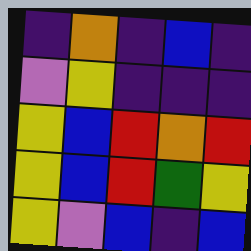[["indigo", "orange", "indigo", "blue", "indigo"], ["violet", "yellow", "indigo", "indigo", "indigo"], ["yellow", "blue", "red", "orange", "red"], ["yellow", "blue", "red", "green", "yellow"], ["yellow", "violet", "blue", "indigo", "blue"]]